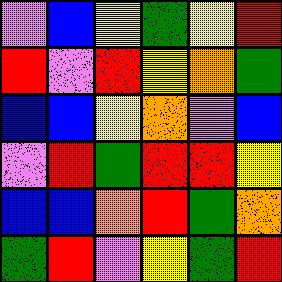[["violet", "blue", "yellow", "green", "yellow", "red"], ["red", "violet", "red", "yellow", "orange", "green"], ["blue", "blue", "yellow", "orange", "violet", "blue"], ["violet", "red", "green", "red", "red", "yellow"], ["blue", "blue", "orange", "red", "green", "orange"], ["green", "red", "violet", "yellow", "green", "red"]]